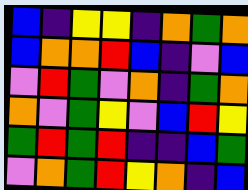[["blue", "indigo", "yellow", "yellow", "indigo", "orange", "green", "orange"], ["blue", "orange", "orange", "red", "blue", "indigo", "violet", "blue"], ["violet", "red", "green", "violet", "orange", "indigo", "green", "orange"], ["orange", "violet", "green", "yellow", "violet", "blue", "red", "yellow"], ["green", "red", "green", "red", "indigo", "indigo", "blue", "green"], ["violet", "orange", "green", "red", "yellow", "orange", "indigo", "blue"]]